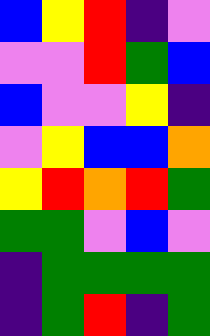[["blue", "yellow", "red", "indigo", "violet"], ["violet", "violet", "red", "green", "blue"], ["blue", "violet", "violet", "yellow", "indigo"], ["violet", "yellow", "blue", "blue", "orange"], ["yellow", "red", "orange", "red", "green"], ["green", "green", "violet", "blue", "violet"], ["indigo", "green", "green", "green", "green"], ["indigo", "green", "red", "indigo", "green"]]